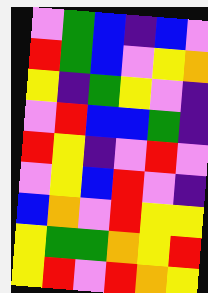[["violet", "green", "blue", "indigo", "blue", "violet"], ["red", "green", "blue", "violet", "yellow", "orange"], ["yellow", "indigo", "green", "yellow", "violet", "indigo"], ["violet", "red", "blue", "blue", "green", "indigo"], ["red", "yellow", "indigo", "violet", "red", "violet"], ["violet", "yellow", "blue", "red", "violet", "indigo"], ["blue", "orange", "violet", "red", "yellow", "yellow"], ["yellow", "green", "green", "orange", "yellow", "red"], ["yellow", "red", "violet", "red", "orange", "yellow"]]